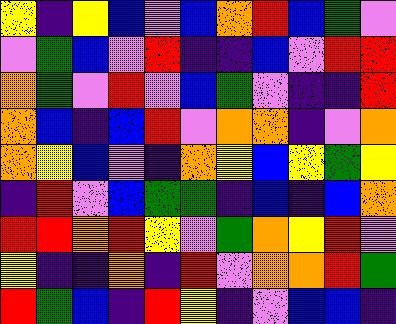[["yellow", "indigo", "yellow", "blue", "violet", "blue", "orange", "red", "blue", "green", "violet"], ["violet", "green", "blue", "violet", "red", "indigo", "indigo", "blue", "violet", "red", "red"], ["orange", "green", "violet", "red", "violet", "blue", "green", "violet", "indigo", "indigo", "red"], ["orange", "blue", "indigo", "blue", "red", "violet", "orange", "orange", "indigo", "violet", "orange"], ["orange", "yellow", "blue", "violet", "indigo", "orange", "yellow", "blue", "yellow", "green", "yellow"], ["indigo", "red", "violet", "blue", "green", "green", "indigo", "blue", "indigo", "blue", "orange"], ["red", "red", "orange", "red", "yellow", "violet", "green", "orange", "yellow", "red", "violet"], ["yellow", "indigo", "indigo", "orange", "indigo", "red", "violet", "orange", "orange", "red", "green"], ["red", "green", "blue", "indigo", "red", "yellow", "indigo", "violet", "blue", "blue", "indigo"]]